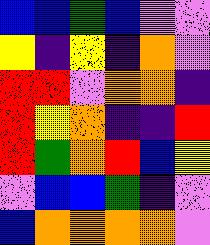[["blue", "blue", "green", "blue", "violet", "violet"], ["yellow", "indigo", "yellow", "indigo", "orange", "violet"], ["red", "red", "violet", "orange", "orange", "indigo"], ["red", "yellow", "orange", "indigo", "indigo", "red"], ["red", "green", "orange", "red", "blue", "yellow"], ["violet", "blue", "blue", "green", "indigo", "violet"], ["blue", "orange", "orange", "orange", "orange", "violet"]]